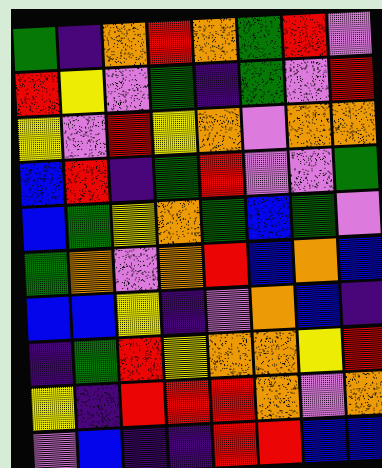[["green", "indigo", "orange", "red", "orange", "green", "red", "violet"], ["red", "yellow", "violet", "green", "indigo", "green", "violet", "red"], ["yellow", "violet", "red", "yellow", "orange", "violet", "orange", "orange"], ["blue", "red", "indigo", "green", "red", "violet", "violet", "green"], ["blue", "green", "yellow", "orange", "green", "blue", "green", "violet"], ["green", "orange", "violet", "orange", "red", "blue", "orange", "blue"], ["blue", "blue", "yellow", "indigo", "violet", "orange", "blue", "indigo"], ["indigo", "green", "red", "yellow", "orange", "orange", "yellow", "red"], ["yellow", "indigo", "red", "red", "red", "orange", "violet", "orange"], ["violet", "blue", "indigo", "indigo", "red", "red", "blue", "blue"]]